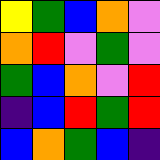[["yellow", "green", "blue", "orange", "violet"], ["orange", "red", "violet", "green", "violet"], ["green", "blue", "orange", "violet", "red"], ["indigo", "blue", "red", "green", "red"], ["blue", "orange", "green", "blue", "indigo"]]